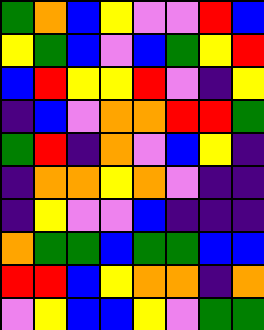[["green", "orange", "blue", "yellow", "violet", "violet", "red", "blue"], ["yellow", "green", "blue", "violet", "blue", "green", "yellow", "red"], ["blue", "red", "yellow", "yellow", "red", "violet", "indigo", "yellow"], ["indigo", "blue", "violet", "orange", "orange", "red", "red", "green"], ["green", "red", "indigo", "orange", "violet", "blue", "yellow", "indigo"], ["indigo", "orange", "orange", "yellow", "orange", "violet", "indigo", "indigo"], ["indigo", "yellow", "violet", "violet", "blue", "indigo", "indigo", "indigo"], ["orange", "green", "green", "blue", "green", "green", "blue", "blue"], ["red", "red", "blue", "yellow", "orange", "orange", "indigo", "orange"], ["violet", "yellow", "blue", "blue", "yellow", "violet", "green", "green"]]